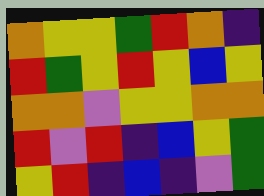[["orange", "yellow", "yellow", "green", "red", "orange", "indigo"], ["red", "green", "yellow", "red", "yellow", "blue", "yellow"], ["orange", "orange", "violet", "yellow", "yellow", "orange", "orange"], ["red", "violet", "red", "indigo", "blue", "yellow", "green"], ["yellow", "red", "indigo", "blue", "indigo", "violet", "green"]]